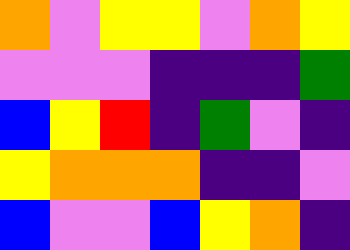[["orange", "violet", "yellow", "yellow", "violet", "orange", "yellow"], ["violet", "violet", "violet", "indigo", "indigo", "indigo", "green"], ["blue", "yellow", "red", "indigo", "green", "violet", "indigo"], ["yellow", "orange", "orange", "orange", "indigo", "indigo", "violet"], ["blue", "violet", "violet", "blue", "yellow", "orange", "indigo"]]